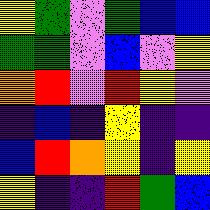[["yellow", "green", "violet", "green", "blue", "blue"], ["green", "green", "violet", "blue", "violet", "yellow"], ["orange", "red", "violet", "red", "yellow", "violet"], ["indigo", "blue", "indigo", "yellow", "indigo", "indigo"], ["blue", "red", "orange", "yellow", "indigo", "yellow"], ["yellow", "indigo", "indigo", "red", "green", "blue"]]